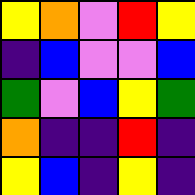[["yellow", "orange", "violet", "red", "yellow"], ["indigo", "blue", "violet", "violet", "blue"], ["green", "violet", "blue", "yellow", "green"], ["orange", "indigo", "indigo", "red", "indigo"], ["yellow", "blue", "indigo", "yellow", "indigo"]]